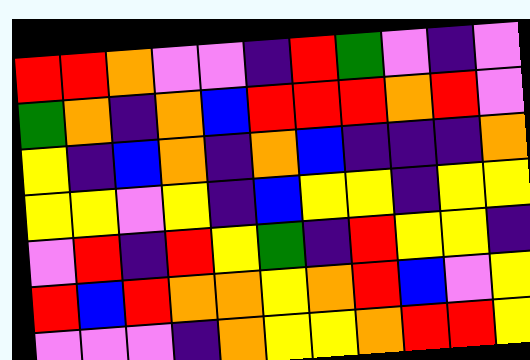[["red", "red", "orange", "violet", "violet", "indigo", "red", "green", "violet", "indigo", "violet"], ["green", "orange", "indigo", "orange", "blue", "red", "red", "red", "orange", "red", "violet"], ["yellow", "indigo", "blue", "orange", "indigo", "orange", "blue", "indigo", "indigo", "indigo", "orange"], ["yellow", "yellow", "violet", "yellow", "indigo", "blue", "yellow", "yellow", "indigo", "yellow", "yellow"], ["violet", "red", "indigo", "red", "yellow", "green", "indigo", "red", "yellow", "yellow", "indigo"], ["red", "blue", "red", "orange", "orange", "yellow", "orange", "red", "blue", "violet", "yellow"], ["violet", "violet", "violet", "indigo", "orange", "yellow", "yellow", "orange", "red", "red", "yellow"]]